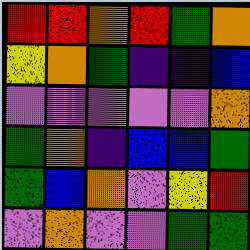[["red", "red", "orange", "red", "green", "orange"], ["yellow", "orange", "green", "indigo", "indigo", "blue"], ["violet", "violet", "violet", "violet", "violet", "orange"], ["green", "orange", "indigo", "blue", "blue", "green"], ["green", "blue", "orange", "violet", "yellow", "red"], ["violet", "orange", "violet", "violet", "green", "green"]]